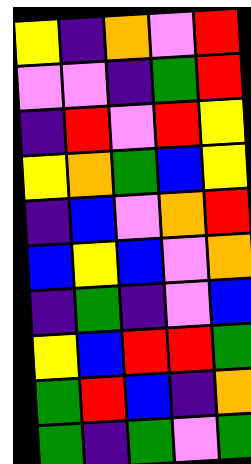[["yellow", "indigo", "orange", "violet", "red"], ["violet", "violet", "indigo", "green", "red"], ["indigo", "red", "violet", "red", "yellow"], ["yellow", "orange", "green", "blue", "yellow"], ["indigo", "blue", "violet", "orange", "red"], ["blue", "yellow", "blue", "violet", "orange"], ["indigo", "green", "indigo", "violet", "blue"], ["yellow", "blue", "red", "red", "green"], ["green", "red", "blue", "indigo", "orange"], ["green", "indigo", "green", "violet", "green"]]